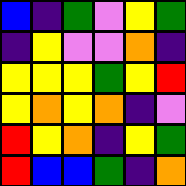[["blue", "indigo", "green", "violet", "yellow", "green"], ["indigo", "yellow", "violet", "violet", "orange", "indigo"], ["yellow", "yellow", "yellow", "green", "yellow", "red"], ["yellow", "orange", "yellow", "orange", "indigo", "violet"], ["red", "yellow", "orange", "indigo", "yellow", "green"], ["red", "blue", "blue", "green", "indigo", "orange"]]